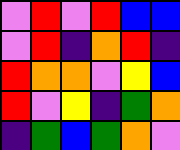[["violet", "red", "violet", "red", "blue", "blue"], ["violet", "red", "indigo", "orange", "red", "indigo"], ["red", "orange", "orange", "violet", "yellow", "blue"], ["red", "violet", "yellow", "indigo", "green", "orange"], ["indigo", "green", "blue", "green", "orange", "violet"]]